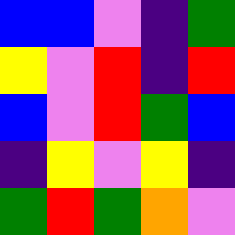[["blue", "blue", "violet", "indigo", "green"], ["yellow", "violet", "red", "indigo", "red"], ["blue", "violet", "red", "green", "blue"], ["indigo", "yellow", "violet", "yellow", "indigo"], ["green", "red", "green", "orange", "violet"]]